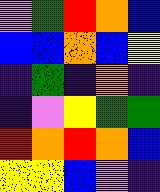[["violet", "green", "red", "orange", "blue"], ["blue", "blue", "orange", "blue", "yellow"], ["indigo", "green", "indigo", "orange", "indigo"], ["indigo", "violet", "yellow", "green", "green"], ["red", "orange", "red", "orange", "blue"], ["yellow", "yellow", "blue", "violet", "indigo"]]